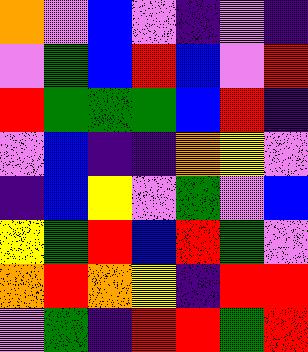[["orange", "violet", "blue", "violet", "indigo", "violet", "indigo"], ["violet", "green", "blue", "red", "blue", "violet", "red"], ["red", "green", "green", "green", "blue", "red", "indigo"], ["violet", "blue", "indigo", "indigo", "orange", "yellow", "violet"], ["indigo", "blue", "yellow", "violet", "green", "violet", "blue"], ["yellow", "green", "red", "blue", "red", "green", "violet"], ["orange", "red", "orange", "yellow", "indigo", "red", "red"], ["violet", "green", "indigo", "red", "red", "green", "red"]]